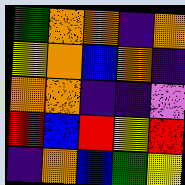[["green", "orange", "orange", "indigo", "orange"], ["yellow", "orange", "blue", "orange", "indigo"], ["orange", "orange", "indigo", "indigo", "violet"], ["red", "blue", "red", "yellow", "red"], ["indigo", "orange", "blue", "green", "yellow"]]